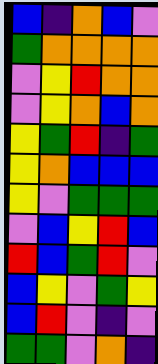[["blue", "indigo", "orange", "blue", "violet"], ["green", "orange", "orange", "orange", "orange"], ["violet", "yellow", "red", "orange", "orange"], ["violet", "yellow", "orange", "blue", "orange"], ["yellow", "green", "red", "indigo", "green"], ["yellow", "orange", "blue", "blue", "blue"], ["yellow", "violet", "green", "green", "green"], ["violet", "blue", "yellow", "red", "blue"], ["red", "blue", "green", "red", "violet"], ["blue", "yellow", "violet", "green", "yellow"], ["blue", "red", "violet", "indigo", "violet"], ["green", "green", "violet", "orange", "indigo"]]